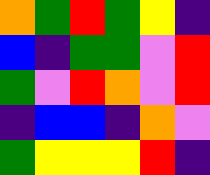[["orange", "green", "red", "green", "yellow", "indigo"], ["blue", "indigo", "green", "green", "violet", "red"], ["green", "violet", "red", "orange", "violet", "red"], ["indigo", "blue", "blue", "indigo", "orange", "violet"], ["green", "yellow", "yellow", "yellow", "red", "indigo"]]